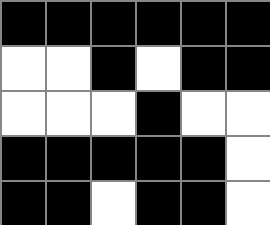[["black", "black", "black", "black", "black", "black"], ["white", "white", "black", "white", "black", "black"], ["white", "white", "white", "black", "white", "white"], ["black", "black", "black", "black", "black", "white"], ["black", "black", "white", "black", "black", "white"]]